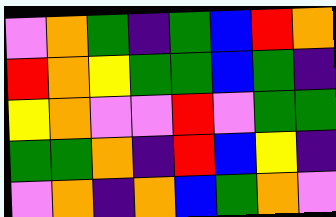[["violet", "orange", "green", "indigo", "green", "blue", "red", "orange"], ["red", "orange", "yellow", "green", "green", "blue", "green", "indigo"], ["yellow", "orange", "violet", "violet", "red", "violet", "green", "green"], ["green", "green", "orange", "indigo", "red", "blue", "yellow", "indigo"], ["violet", "orange", "indigo", "orange", "blue", "green", "orange", "violet"]]